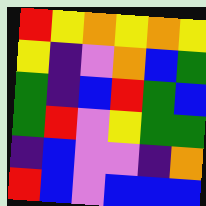[["red", "yellow", "orange", "yellow", "orange", "yellow"], ["yellow", "indigo", "violet", "orange", "blue", "green"], ["green", "indigo", "blue", "red", "green", "blue"], ["green", "red", "violet", "yellow", "green", "green"], ["indigo", "blue", "violet", "violet", "indigo", "orange"], ["red", "blue", "violet", "blue", "blue", "blue"]]